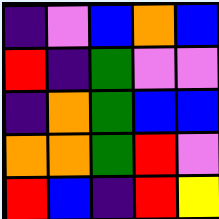[["indigo", "violet", "blue", "orange", "blue"], ["red", "indigo", "green", "violet", "violet"], ["indigo", "orange", "green", "blue", "blue"], ["orange", "orange", "green", "red", "violet"], ["red", "blue", "indigo", "red", "yellow"]]